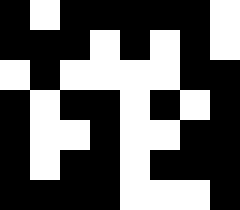[["black", "white", "black", "black", "black", "black", "black", "white"], ["black", "black", "black", "white", "black", "white", "black", "white"], ["white", "black", "white", "white", "white", "white", "black", "black"], ["black", "white", "black", "black", "white", "black", "white", "black"], ["black", "white", "white", "black", "white", "white", "black", "black"], ["black", "white", "black", "black", "white", "black", "black", "black"], ["black", "black", "black", "black", "white", "white", "white", "black"]]